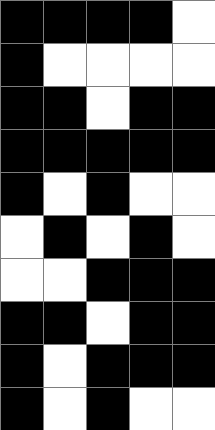[["black", "black", "black", "black", "white"], ["black", "white", "white", "white", "white"], ["black", "black", "white", "black", "black"], ["black", "black", "black", "black", "black"], ["black", "white", "black", "white", "white"], ["white", "black", "white", "black", "white"], ["white", "white", "black", "black", "black"], ["black", "black", "white", "black", "black"], ["black", "white", "black", "black", "black"], ["black", "white", "black", "white", "white"]]